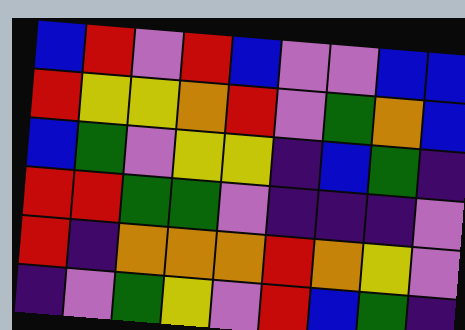[["blue", "red", "violet", "red", "blue", "violet", "violet", "blue", "blue"], ["red", "yellow", "yellow", "orange", "red", "violet", "green", "orange", "blue"], ["blue", "green", "violet", "yellow", "yellow", "indigo", "blue", "green", "indigo"], ["red", "red", "green", "green", "violet", "indigo", "indigo", "indigo", "violet"], ["red", "indigo", "orange", "orange", "orange", "red", "orange", "yellow", "violet"], ["indigo", "violet", "green", "yellow", "violet", "red", "blue", "green", "indigo"]]